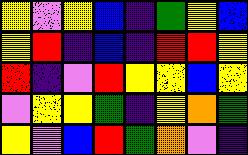[["yellow", "violet", "yellow", "blue", "indigo", "green", "yellow", "blue"], ["yellow", "red", "indigo", "blue", "indigo", "red", "red", "yellow"], ["red", "indigo", "violet", "red", "yellow", "yellow", "blue", "yellow"], ["violet", "yellow", "yellow", "green", "indigo", "yellow", "orange", "green"], ["yellow", "violet", "blue", "red", "green", "orange", "violet", "indigo"]]